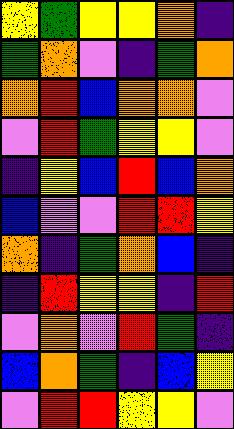[["yellow", "green", "yellow", "yellow", "orange", "indigo"], ["green", "orange", "violet", "indigo", "green", "orange"], ["orange", "red", "blue", "orange", "orange", "violet"], ["violet", "red", "green", "yellow", "yellow", "violet"], ["indigo", "yellow", "blue", "red", "blue", "orange"], ["blue", "violet", "violet", "red", "red", "yellow"], ["orange", "indigo", "green", "orange", "blue", "indigo"], ["indigo", "red", "yellow", "yellow", "indigo", "red"], ["violet", "orange", "violet", "red", "green", "indigo"], ["blue", "orange", "green", "indigo", "blue", "yellow"], ["violet", "red", "red", "yellow", "yellow", "violet"]]